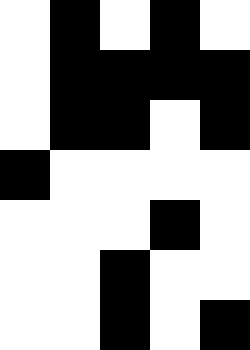[["white", "black", "white", "black", "white"], ["white", "black", "black", "black", "black"], ["white", "black", "black", "white", "black"], ["black", "white", "white", "white", "white"], ["white", "white", "white", "black", "white"], ["white", "white", "black", "white", "white"], ["white", "white", "black", "white", "black"]]